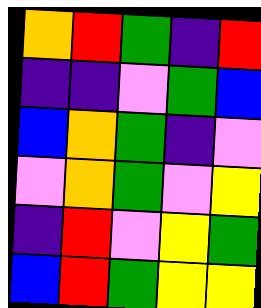[["orange", "red", "green", "indigo", "red"], ["indigo", "indigo", "violet", "green", "blue"], ["blue", "orange", "green", "indigo", "violet"], ["violet", "orange", "green", "violet", "yellow"], ["indigo", "red", "violet", "yellow", "green"], ["blue", "red", "green", "yellow", "yellow"]]